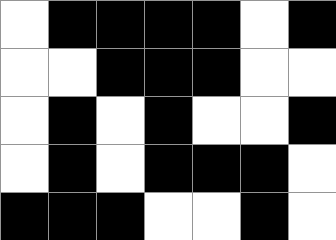[["white", "black", "black", "black", "black", "white", "black"], ["white", "white", "black", "black", "black", "white", "white"], ["white", "black", "white", "black", "white", "white", "black"], ["white", "black", "white", "black", "black", "black", "white"], ["black", "black", "black", "white", "white", "black", "white"]]